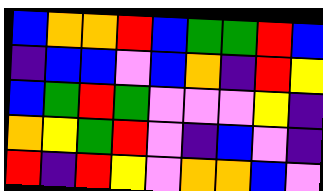[["blue", "orange", "orange", "red", "blue", "green", "green", "red", "blue"], ["indigo", "blue", "blue", "violet", "blue", "orange", "indigo", "red", "yellow"], ["blue", "green", "red", "green", "violet", "violet", "violet", "yellow", "indigo"], ["orange", "yellow", "green", "red", "violet", "indigo", "blue", "violet", "indigo"], ["red", "indigo", "red", "yellow", "violet", "orange", "orange", "blue", "violet"]]